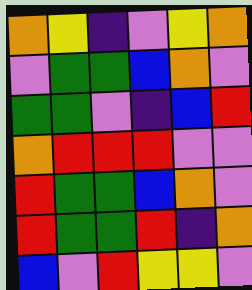[["orange", "yellow", "indigo", "violet", "yellow", "orange"], ["violet", "green", "green", "blue", "orange", "violet"], ["green", "green", "violet", "indigo", "blue", "red"], ["orange", "red", "red", "red", "violet", "violet"], ["red", "green", "green", "blue", "orange", "violet"], ["red", "green", "green", "red", "indigo", "orange"], ["blue", "violet", "red", "yellow", "yellow", "violet"]]